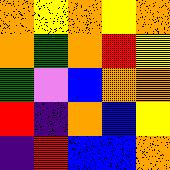[["orange", "yellow", "orange", "yellow", "orange"], ["orange", "green", "orange", "red", "yellow"], ["green", "violet", "blue", "orange", "orange"], ["red", "indigo", "orange", "blue", "yellow"], ["indigo", "red", "blue", "blue", "orange"]]